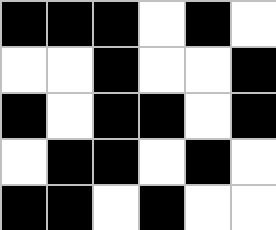[["black", "black", "black", "white", "black", "white"], ["white", "white", "black", "white", "white", "black"], ["black", "white", "black", "black", "white", "black"], ["white", "black", "black", "white", "black", "white"], ["black", "black", "white", "black", "white", "white"]]